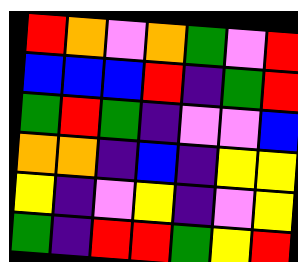[["red", "orange", "violet", "orange", "green", "violet", "red"], ["blue", "blue", "blue", "red", "indigo", "green", "red"], ["green", "red", "green", "indigo", "violet", "violet", "blue"], ["orange", "orange", "indigo", "blue", "indigo", "yellow", "yellow"], ["yellow", "indigo", "violet", "yellow", "indigo", "violet", "yellow"], ["green", "indigo", "red", "red", "green", "yellow", "red"]]